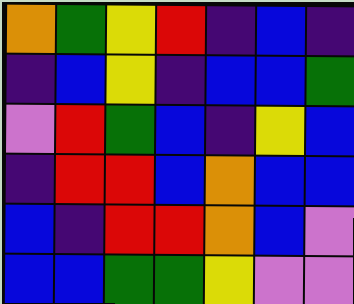[["orange", "green", "yellow", "red", "indigo", "blue", "indigo"], ["indigo", "blue", "yellow", "indigo", "blue", "blue", "green"], ["violet", "red", "green", "blue", "indigo", "yellow", "blue"], ["indigo", "red", "red", "blue", "orange", "blue", "blue"], ["blue", "indigo", "red", "red", "orange", "blue", "violet"], ["blue", "blue", "green", "green", "yellow", "violet", "violet"]]